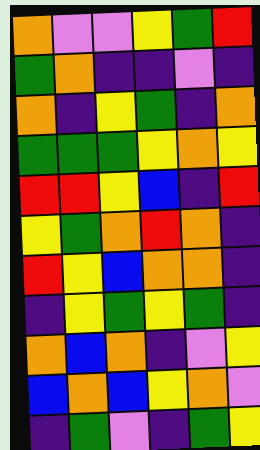[["orange", "violet", "violet", "yellow", "green", "red"], ["green", "orange", "indigo", "indigo", "violet", "indigo"], ["orange", "indigo", "yellow", "green", "indigo", "orange"], ["green", "green", "green", "yellow", "orange", "yellow"], ["red", "red", "yellow", "blue", "indigo", "red"], ["yellow", "green", "orange", "red", "orange", "indigo"], ["red", "yellow", "blue", "orange", "orange", "indigo"], ["indigo", "yellow", "green", "yellow", "green", "indigo"], ["orange", "blue", "orange", "indigo", "violet", "yellow"], ["blue", "orange", "blue", "yellow", "orange", "violet"], ["indigo", "green", "violet", "indigo", "green", "yellow"]]